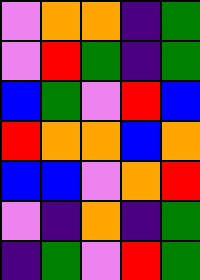[["violet", "orange", "orange", "indigo", "green"], ["violet", "red", "green", "indigo", "green"], ["blue", "green", "violet", "red", "blue"], ["red", "orange", "orange", "blue", "orange"], ["blue", "blue", "violet", "orange", "red"], ["violet", "indigo", "orange", "indigo", "green"], ["indigo", "green", "violet", "red", "green"]]